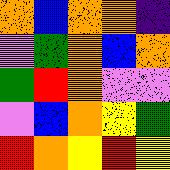[["orange", "blue", "orange", "orange", "indigo"], ["violet", "green", "orange", "blue", "orange"], ["green", "red", "orange", "violet", "violet"], ["violet", "blue", "orange", "yellow", "green"], ["red", "orange", "yellow", "red", "yellow"]]